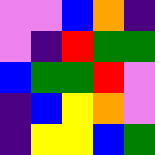[["violet", "violet", "blue", "orange", "indigo"], ["violet", "indigo", "red", "green", "green"], ["blue", "green", "green", "red", "violet"], ["indigo", "blue", "yellow", "orange", "violet"], ["indigo", "yellow", "yellow", "blue", "green"]]